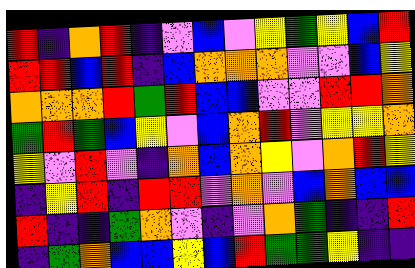[["red", "indigo", "orange", "red", "indigo", "violet", "blue", "violet", "yellow", "green", "yellow", "blue", "red"], ["red", "red", "blue", "red", "indigo", "blue", "orange", "orange", "orange", "violet", "violet", "blue", "yellow"], ["orange", "orange", "orange", "red", "green", "red", "blue", "blue", "violet", "violet", "red", "red", "orange"], ["green", "red", "green", "blue", "yellow", "violet", "blue", "orange", "red", "violet", "yellow", "yellow", "orange"], ["yellow", "violet", "red", "violet", "indigo", "orange", "blue", "orange", "yellow", "violet", "orange", "red", "yellow"], ["indigo", "yellow", "red", "indigo", "red", "red", "violet", "orange", "violet", "blue", "orange", "blue", "blue"], ["red", "indigo", "indigo", "green", "orange", "violet", "indigo", "violet", "orange", "green", "indigo", "indigo", "red"], ["indigo", "green", "orange", "blue", "blue", "yellow", "blue", "red", "green", "green", "yellow", "indigo", "indigo"]]